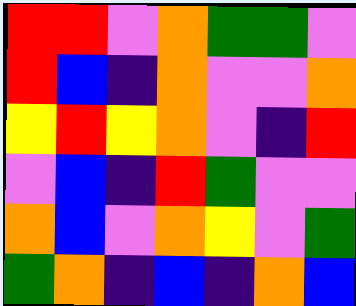[["red", "red", "violet", "orange", "green", "green", "violet"], ["red", "blue", "indigo", "orange", "violet", "violet", "orange"], ["yellow", "red", "yellow", "orange", "violet", "indigo", "red"], ["violet", "blue", "indigo", "red", "green", "violet", "violet"], ["orange", "blue", "violet", "orange", "yellow", "violet", "green"], ["green", "orange", "indigo", "blue", "indigo", "orange", "blue"]]